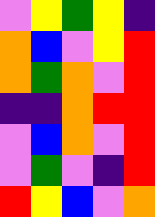[["violet", "yellow", "green", "yellow", "indigo"], ["orange", "blue", "violet", "yellow", "red"], ["orange", "green", "orange", "violet", "red"], ["indigo", "indigo", "orange", "red", "red"], ["violet", "blue", "orange", "violet", "red"], ["violet", "green", "violet", "indigo", "red"], ["red", "yellow", "blue", "violet", "orange"]]